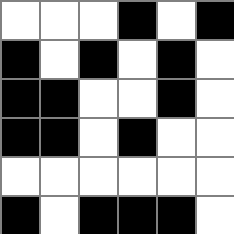[["white", "white", "white", "black", "white", "black"], ["black", "white", "black", "white", "black", "white"], ["black", "black", "white", "white", "black", "white"], ["black", "black", "white", "black", "white", "white"], ["white", "white", "white", "white", "white", "white"], ["black", "white", "black", "black", "black", "white"]]